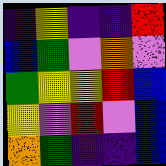[["indigo", "yellow", "indigo", "indigo", "red"], ["blue", "green", "violet", "orange", "violet"], ["green", "yellow", "yellow", "red", "blue"], ["yellow", "violet", "red", "violet", "blue"], ["orange", "green", "indigo", "indigo", "blue"]]